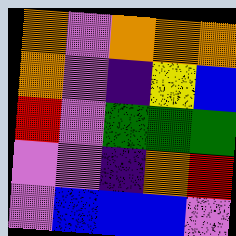[["orange", "violet", "orange", "orange", "orange"], ["orange", "violet", "indigo", "yellow", "blue"], ["red", "violet", "green", "green", "green"], ["violet", "violet", "indigo", "orange", "red"], ["violet", "blue", "blue", "blue", "violet"]]